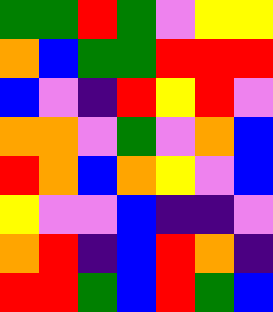[["green", "green", "red", "green", "violet", "yellow", "yellow"], ["orange", "blue", "green", "green", "red", "red", "red"], ["blue", "violet", "indigo", "red", "yellow", "red", "violet"], ["orange", "orange", "violet", "green", "violet", "orange", "blue"], ["red", "orange", "blue", "orange", "yellow", "violet", "blue"], ["yellow", "violet", "violet", "blue", "indigo", "indigo", "violet"], ["orange", "red", "indigo", "blue", "red", "orange", "indigo"], ["red", "red", "green", "blue", "red", "green", "blue"]]